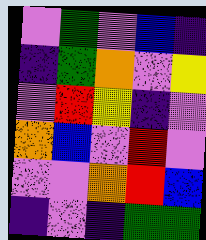[["violet", "green", "violet", "blue", "indigo"], ["indigo", "green", "orange", "violet", "yellow"], ["violet", "red", "yellow", "indigo", "violet"], ["orange", "blue", "violet", "red", "violet"], ["violet", "violet", "orange", "red", "blue"], ["indigo", "violet", "indigo", "green", "green"]]